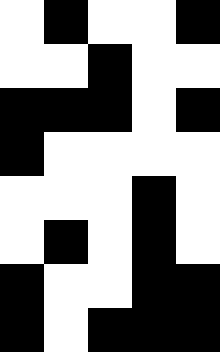[["white", "black", "white", "white", "black"], ["white", "white", "black", "white", "white"], ["black", "black", "black", "white", "black"], ["black", "white", "white", "white", "white"], ["white", "white", "white", "black", "white"], ["white", "black", "white", "black", "white"], ["black", "white", "white", "black", "black"], ["black", "white", "black", "black", "black"]]